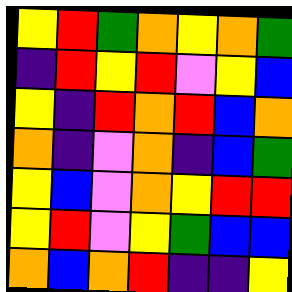[["yellow", "red", "green", "orange", "yellow", "orange", "green"], ["indigo", "red", "yellow", "red", "violet", "yellow", "blue"], ["yellow", "indigo", "red", "orange", "red", "blue", "orange"], ["orange", "indigo", "violet", "orange", "indigo", "blue", "green"], ["yellow", "blue", "violet", "orange", "yellow", "red", "red"], ["yellow", "red", "violet", "yellow", "green", "blue", "blue"], ["orange", "blue", "orange", "red", "indigo", "indigo", "yellow"]]